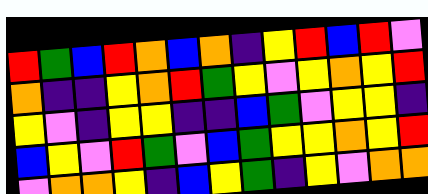[["red", "green", "blue", "red", "orange", "blue", "orange", "indigo", "yellow", "red", "blue", "red", "violet"], ["orange", "indigo", "indigo", "yellow", "orange", "red", "green", "yellow", "violet", "yellow", "orange", "yellow", "red"], ["yellow", "violet", "indigo", "yellow", "yellow", "indigo", "indigo", "blue", "green", "violet", "yellow", "yellow", "indigo"], ["blue", "yellow", "violet", "red", "green", "violet", "blue", "green", "yellow", "yellow", "orange", "yellow", "red"], ["violet", "orange", "orange", "yellow", "indigo", "blue", "yellow", "green", "indigo", "yellow", "violet", "orange", "orange"]]